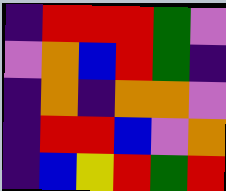[["indigo", "red", "red", "red", "green", "violet"], ["violet", "orange", "blue", "red", "green", "indigo"], ["indigo", "orange", "indigo", "orange", "orange", "violet"], ["indigo", "red", "red", "blue", "violet", "orange"], ["indigo", "blue", "yellow", "red", "green", "red"]]